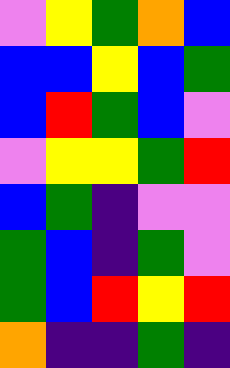[["violet", "yellow", "green", "orange", "blue"], ["blue", "blue", "yellow", "blue", "green"], ["blue", "red", "green", "blue", "violet"], ["violet", "yellow", "yellow", "green", "red"], ["blue", "green", "indigo", "violet", "violet"], ["green", "blue", "indigo", "green", "violet"], ["green", "blue", "red", "yellow", "red"], ["orange", "indigo", "indigo", "green", "indigo"]]